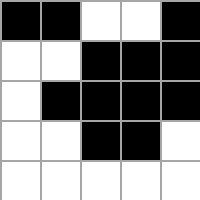[["black", "black", "white", "white", "black"], ["white", "white", "black", "black", "black"], ["white", "black", "black", "black", "black"], ["white", "white", "black", "black", "white"], ["white", "white", "white", "white", "white"]]